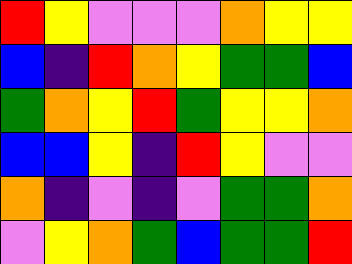[["red", "yellow", "violet", "violet", "violet", "orange", "yellow", "yellow"], ["blue", "indigo", "red", "orange", "yellow", "green", "green", "blue"], ["green", "orange", "yellow", "red", "green", "yellow", "yellow", "orange"], ["blue", "blue", "yellow", "indigo", "red", "yellow", "violet", "violet"], ["orange", "indigo", "violet", "indigo", "violet", "green", "green", "orange"], ["violet", "yellow", "orange", "green", "blue", "green", "green", "red"]]